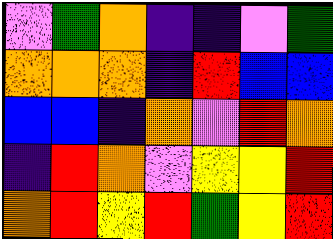[["violet", "green", "orange", "indigo", "indigo", "violet", "green"], ["orange", "orange", "orange", "indigo", "red", "blue", "blue"], ["blue", "blue", "indigo", "orange", "violet", "red", "orange"], ["indigo", "red", "orange", "violet", "yellow", "yellow", "red"], ["orange", "red", "yellow", "red", "green", "yellow", "red"]]